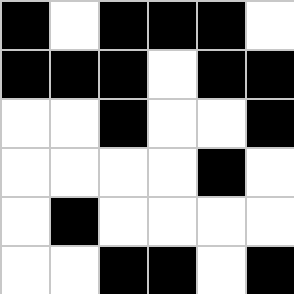[["black", "white", "black", "black", "black", "white"], ["black", "black", "black", "white", "black", "black"], ["white", "white", "black", "white", "white", "black"], ["white", "white", "white", "white", "black", "white"], ["white", "black", "white", "white", "white", "white"], ["white", "white", "black", "black", "white", "black"]]